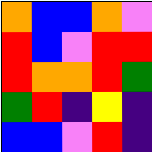[["orange", "blue", "blue", "orange", "violet"], ["red", "blue", "violet", "red", "red"], ["red", "orange", "orange", "red", "green"], ["green", "red", "indigo", "yellow", "indigo"], ["blue", "blue", "violet", "red", "indigo"]]